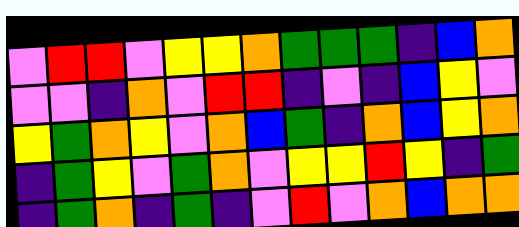[["violet", "red", "red", "violet", "yellow", "yellow", "orange", "green", "green", "green", "indigo", "blue", "orange"], ["violet", "violet", "indigo", "orange", "violet", "red", "red", "indigo", "violet", "indigo", "blue", "yellow", "violet"], ["yellow", "green", "orange", "yellow", "violet", "orange", "blue", "green", "indigo", "orange", "blue", "yellow", "orange"], ["indigo", "green", "yellow", "violet", "green", "orange", "violet", "yellow", "yellow", "red", "yellow", "indigo", "green"], ["indigo", "green", "orange", "indigo", "green", "indigo", "violet", "red", "violet", "orange", "blue", "orange", "orange"]]